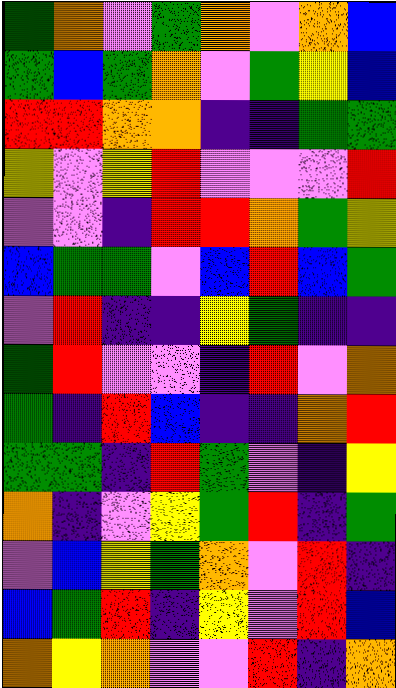[["green", "orange", "violet", "green", "orange", "violet", "orange", "blue"], ["green", "blue", "green", "orange", "violet", "green", "yellow", "blue"], ["red", "red", "orange", "orange", "indigo", "indigo", "green", "green"], ["yellow", "violet", "yellow", "red", "violet", "violet", "violet", "red"], ["violet", "violet", "indigo", "red", "red", "orange", "green", "yellow"], ["blue", "green", "green", "violet", "blue", "red", "blue", "green"], ["violet", "red", "indigo", "indigo", "yellow", "green", "indigo", "indigo"], ["green", "red", "violet", "violet", "indigo", "red", "violet", "orange"], ["green", "indigo", "red", "blue", "indigo", "indigo", "orange", "red"], ["green", "green", "indigo", "red", "green", "violet", "indigo", "yellow"], ["orange", "indigo", "violet", "yellow", "green", "red", "indigo", "green"], ["violet", "blue", "yellow", "green", "orange", "violet", "red", "indigo"], ["blue", "green", "red", "indigo", "yellow", "violet", "red", "blue"], ["orange", "yellow", "orange", "violet", "violet", "red", "indigo", "orange"]]